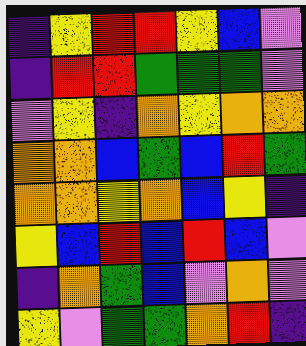[["indigo", "yellow", "red", "red", "yellow", "blue", "violet"], ["indigo", "red", "red", "green", "green", "green", "violet"], ["violet", "yellow", "indigo", "orange", "yellow", "orange", "orange"], ["orange", "orange", "blue", "green", "blue", "red", "green"], ["orange", "orange", "yellow", "orange", "blue", "yellow", "indigo"], ["yellow", "blue", "red", "blue", "red", "blue", "violet"], ["indigo", "orange", "green", "blue", "violet", "orange", "violet"], ["yellow", "violet", "green", "green", "orange", "red", "indigo"]]